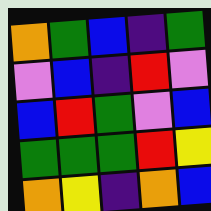[["orange", "green", "blue", "indigo", "green"], ["violet", "blue", "indigo", "red", "violet"], ["blue", "red", "green", "violet", "blue"], ["green", "green", "green", "red", "yellow"], ["orange", "yellow", "indigo", "orange", "blue"]]